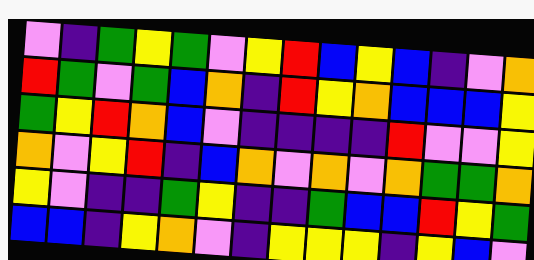[["violet", "indigo", "green", "yellow", "green", "violet", "yellow", "red", "blue", "yellow", "blue", "indigo", "violet", "orange"], ["red", "green", "violet", "green", "blue", "orange", "indigo", "red", "yellow", "orange", "blue", "blue", "blue", "yellow"], ["green", "yellow", "red", "orange", "blue", "violet", "indigo", "indigo", "indigo", "indigo", "red", "violet", "violet", "yellow"], ["orange", "violet", "yellow", "red", "indigo", "blue", "orange", "violet", "orange", "violet", "orange", "green", "green", "orange"], ["yellow", "violet", "indigo", "indigo", "green", "yellow", "indigo", "indigo", "green", "blue", "blue", "red", "yellow", "green"], ["blue", "blue", "indigo", "yellow", "orange", "violet", "indigo", "yellow", "yellow", "yellow", "indigo", "yellow", "blue", "violet"]]